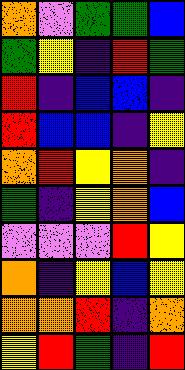[["orange", "violet", "green", "green", "blue"], ["green", "yellow", "indigo", "red", "green"], ["red", "indigo", "blue", "blue", "indigo"], ["red", "blue", "blue", "indigo", "yellow"], ["orange", "red", "yellow", "orange", "indigo"], ["green", "indigo", "yellow", "orange", "blue"], ["violet", "violet", "violet", "red", "yellow"], ["orange", "indigo", "yellow", "blue", "yellow"], ["orange", "orange", "red", "indigo", "orange"], ["yellow", "red", "green", "indigo", "red"]]